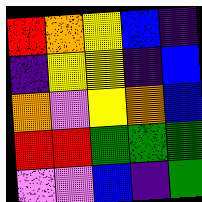[["red", "orange", "yellow", "blue", "indigo"], ["indigo", "yellow", "yellow", "indigo", "blue"], ["orange", "violet", "yellow", "orange", "blue"], ["red", "red", "green", "green", "green"], ["violet", "violet", "blue", "indigo", "green"]]